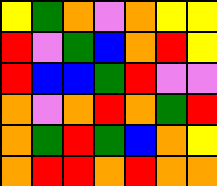[["yellow", "green", "orange", "violet", "orange", "yellow", "yellow"], ["red", "violet", "green", "blue", "orange", "red", "yellow"], ["red", "blue", "blue", "green", "red", "violet", "violet"], ["orange", "violet", "orange", "red", "orange", "green", "red"], ["orange", "green", "red", "green", "blue", "orange", "yellow"], ["orange", "red", "red", "orange", "red", "orange", "orange"]]